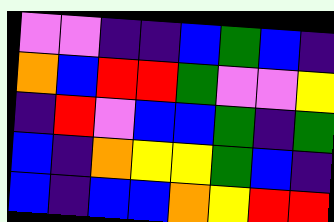[["violet", "violet", "indigo", "indigo", "blue", "green", "blue", "indigo"], ["orange", "blue", "red", "red", "green", "violet", "violet", "yellow"], ["indigo", "red", "violet", "blue", "blue", "green", "indigo", "green"], ["blue", "indigo", "orange", "yellow", "yellow", "green", "blue", "indigo"], ["blue", "indigo", "blue", "blue", "orange", "yellow", "red", "red"]]